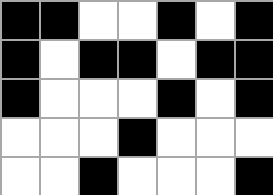[["black", "black", "white", "white", "black", "white", "black"], ["black", "white", "black", "black", "white", "black", "black"], ["black", "white", "white", "white", "black", "white", "black"], ["white", "white", "white", "black", "white", "white", "white"], ["white", "white", "black", "white", "white", "white", "black"]]